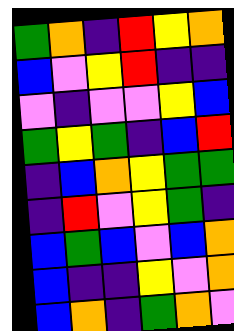[["green", "orange", "indigo", "red", "yellow", "orange"], ["blue", "violet", "yellow", "red", "indigo", "indigo"], ["violet", "indigo", "violet", "violet", "yellow", "blue"], ["green", "yellow", "green", "indigo", "blue", "red"], ["indigo", "blue", "orange", "yellow", "green", "green"], ["indigo", "red", "violet", "yellow", "green", "indigo"], ["blue", "green", "blue", "violet", "blue", "orange"], ["blue", "indigo", "indigo", "yellow", "violet", "orange"], ["blue", "orange", "indigo", "green", "orange", "violet"]]